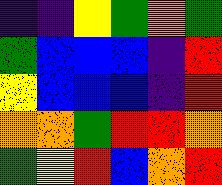[["indigo", "indigo", "yellow", "green", "orange", "green"], ["green", "blue", "blue", "blue", "indigo", "red"], ["yellow", "blue", "blue", "blue", "indigo", "red"], ["orange", "orange", "green", "red", "red", "orange"], ["green", "yellow", "red", "blue", "orange", "red"]]